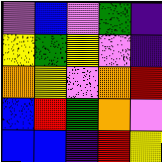[["violet", "blue", "violet", "green", "indigo"], ["yellow", "green", "yellow", "violet", "indigo"], ["orange", "yellow", "violet", "orange", "red"], ["blue", "red", "green", "orange", "violet"], ["blue", "blue", "indigo", "red", "yellow"]]